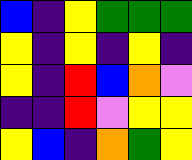[["blue", "indigo", "yellow", "green", "green", "green"], ["yellow", "indigo", "yellow", "indigo", "yellow", "indigo"], ["yellow", "indigo", "red", "blue", "orange", "violet"], ["indigo", "indigo", "red", "violet", "yellow", "yellow"], ["yellow", "blue", "indigo", "orange", "green", "yellow"]]